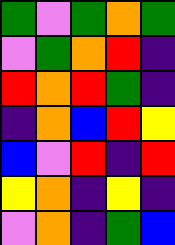[["green", "violet", "green", "orange", "green"], ["violet", "green", "orange", "red", "indigo"], ["red", "orange", "red", "green", "indigo"], ["indigo", "orange", "blue", "red", "yellow"], ["blue", "violet", "red", "indigo", "red"], ["yellow", "orange", "indigo", "yellow", "indigo"], ["violet", "orange", "indigo", "green", "blue"]]